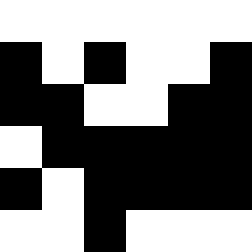[["white", "white", "white", "white", "white", "white"], ["black", "white", "black", "white", "white", "black"], ["black", "black", "white", "white", "black", "black"], ["white", "black", "black", "black", "black", "black"], ["black", "white", "black", "black", "black", "black"], ["white", "white", "black", "white", "white", "white"]]